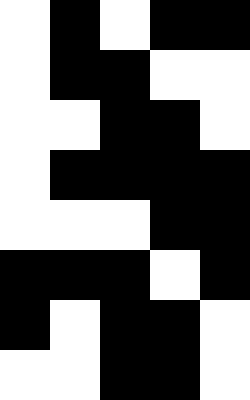[["white", "black", "white", "black", "black"], ["white", "black", "black", "white", "white"], ["white", "white", "black", "black", "white"], ["white", "black", "black", "black", "black"], ["white", "white", "white", "black", "black"], ["black", "black", "black", "white", "black"], ["black", "white", "black", "black", "white"], ["white", "white", "black", "black", "white"]]